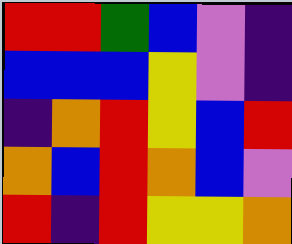[["red", "red", "green", "blue", "violet", "indigo"], ["blue", "blue", "blue", "yellow", "violet", "indigo"], ["indigo", "orange", "red", "yellow", "blue", "red"], ["orange", "blue", "red", "orange", "blue", "violet"], ["red", "indigo", "red", "yellow", "yellow", "orange"]]